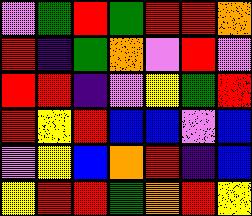[["violet", "green", "red", "green", "red", "red", "orange"], ["red", "indigo", "green", "orange", "violet", "red", "violet"], ["red", "red", "indigo", "violet", "yellow", "green", "red"], ["red", "yellow", "red", "blue", "blue", "violet", "blue"], ["violet", "yellow", "blue", "orange", "red", "indigo", "blue"], ["yellow", "red", "red", "green", "orange", "red", "yellow"]]